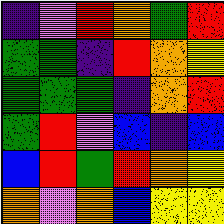[["indigo", "violet", "red", "orange", "green", "red"], ["green", "green", "indigo", "red", "orange", "yellow"], ["green", "green", "green", "indigo", "orange", "red"], ["green", "red", "violet", "blue", "indigo", "blue"], ["blue", "red", "green", "red", "orange", "yellow"], ["orange", "violet", "orange", "blue", "yellow", "yellow"]]